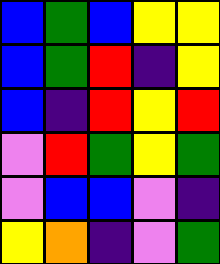[["blue", "green", "blue", "yellow", "yellow"], ["blue", "green", "red", "indigo", "yellow"], ["blue", "indigo", "red", "yellow", "red"], ["violet", "red", "green", "yellow", "green"], ["violet", "blue", "blue", "violet", "indigo"], ["yellow", "orange", "indigo", "violet", "green"]]